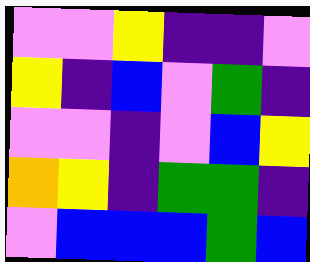[["violet", "violet", "yellow", "indigo", "indigo", "violet"], ["yellow", "indigo", "blue", "violet", "green", "indigo"], ["violet", "violet", "indigo", "violet", "blue", "yellow"], ["orange", "yellow", "indigo", "green", "green", "indigo"], ["violet", "blue", "blue", "blue", "green", "blue"]]